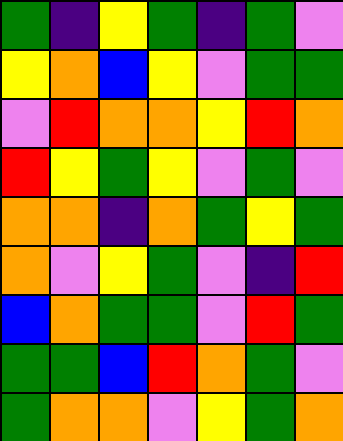[["green", "indigo", "yellow", "green", "indigo", "green", "violet"], ["yellow", "orange", "blue", "yellow", "violet", "green", "green"], ["violet", "red", "orange", "orange", "yellow", "red", "orange"], ["red", "yellow", "green", "yellow", "violet", "green", "violet"], ["orange", "orange", "indigo", "orange", "green", "yellow", "green"], ["orange", "violet", "yellow", "green", "violet", "indigo", "red"], ["blue", "orange", "green", "green", "violet", "red", "green"], ["green", "green", "blue", "red", "orange", "green", "violet"], ["green", "orange", "orange", "violet", "yellow", "green", "orange"]]